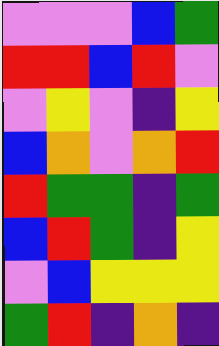[["violet", "violet", "violet", "blue", "green"], ["red", "red", "blue", "red", "violet"], ["violet", "yellow", "violet", "indigo", "yellow"], ["blue", "orange", "violet", "orange", "red"], ["red", "green", "green", "indigo", "green"], ["blue", "red", "green", "indigo", "yellow"], ["violet", "blue", "yellow", "yellow", "yellow"], ["green", "red", "indigo", "orange", "indigo"]]